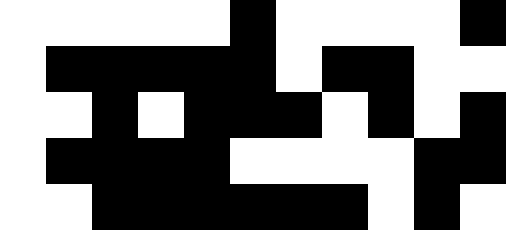[["white", "white", "white", "white", "white", "black", "white", "white", "white", "white", "black"], ["white", "black", "black", "black", "black", "black", "white", "black", "black", "white", "white"], ["white", "white", "black", "white", "black", "black", "black", "white", "black", "white", "black"], ["white", "black", "black", "black", "black", "white", "white", "white", "white", "black", "black"], ["white", "white", "black", "black", "black", "black", "black", "black", "white", "black", "white"]]